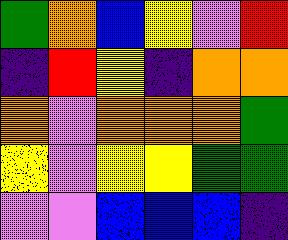[["green", "orange", "blue", "yellow", "violet", "red"], ["indigo", "red", "yellow", "indigo", "orange", "orange"], ["orange", "violet", "orange", "orange", "orange", "green"], ["yellow", "violet", "yellow", "yellow", "green", "green"], ["violet", "violet", "blue", "blue", "blue", "indigo"]]